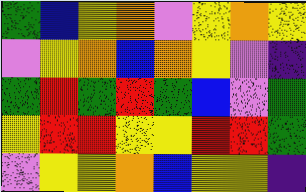[["green", "blue", "yellow", "orange", "violet", "yellow", "orange", "yellow"], ["violet", "yellow", "orange", "blue", "orange", "yellow", "violet", "indigo"], ["green", "red", "green", "red", "green", "blue", "violet", "green"], ["yellow", "red", "red", "yellow", "yellow", "red", "red", "green"], ["violet", "yellow", "yellow", "orange", "blue", "yellow", "yellow", "indigo"]]